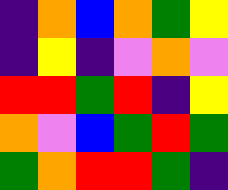[["indigo", "orange", "blue", "orange", "green", "yellow"], ["indigo", "yellow", "indigo", "violet", "orange", "violet"], ["red", "red", "green", "red", "indigo", "yellow"], ["orange", "violet", "blue", "green", "red", "green"], ["green", "orange", "red", "red", "green", "indigo"]]